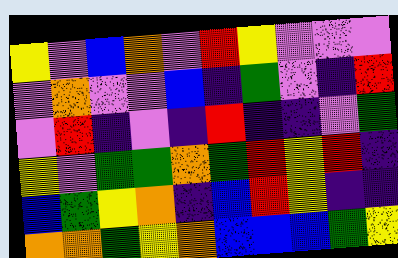[["yellow", "violet", "blue", "orange", "violet", "red", "yellow", "violet", "violet", "violet"], ["violet", "orange", "violet", "violet", "blue", "indigo", "green", "violet", "indigo", "red"], ["violet", "red", "indigo", "violet", "indigo", "red", "indigo", "indigo", "violet", "green"], ["yellow", "violet", "green", "green", "orange", "green", "red", "yellow", "red", "indigo"], ["blue", "green", "yellow", "orange", "indigo", "blue", "red", "yellow", "indigo", "indigo"], ["orange", "orange", "green", "yellow", "orange", "blue", "blue", "blue", "green", "yellow"]]